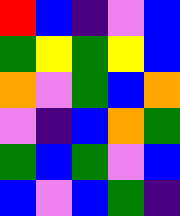[["red", "blue", "indigo", "violet", "blue"], ["green", "yellow", "green", "yellow", "blue"], ["orange", "violet", "green", "blue", "orange"], ["violet", "indigo", "blue", "orange", "green"], ["green", "blue", "green", "violet", "blue"], ["blue", "violet", "blue", "green", "indigo"]]